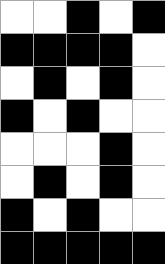[["white", "white", "black", "white", "black"], ["black", "black", "black", "black", "white"], ["white", "black", "white", "black", "white"], ["black", "white", "black", "white", "white"], ["white", "white", "white", "black", "white"], ["white", "black", "white", "black", "white"], ["black", "white", "black", "white", "white"], ["black", "black", "black", "black", "black"]]